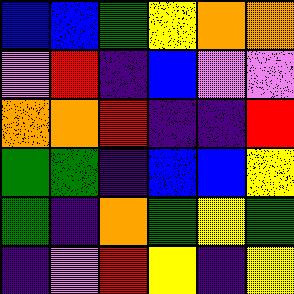[["blue", "blue", "green", "yellow", "orange", "orange"], ["violet", "red", "indigo", "blue", "violet", "violet"], ["orange", "orange", "red", "indigo", "indigo", "red"], ["green", "green", "indigo", "blue", "blue", "yellow"], ["green", "indigo", "orange", "green", "yellow", "green"], ["indigo", "violet", "red", "yellow", "indigo", "yellow"]]